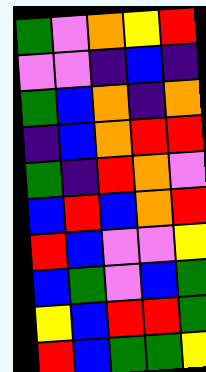[["green", "violet", "orange", "yellow", "red"], ["violet", "violet", "indigo", "blue", "indigo"], ["green", "blue", "orange", "indigo", "orange"], ["indigo", "blue", "orange", "red", "red"], ["green", "indigo", "red", "orange", "violet"], ["blue", "red", "blue", "orange", "red"], ["red", "blue", "violet", "violet", "yellow"], ["blue", "green", "violet", "blue", "green"], ["yellow", "blue", "red", "red", "green"], ["red", "blue", "green", "green", "yellow"]]